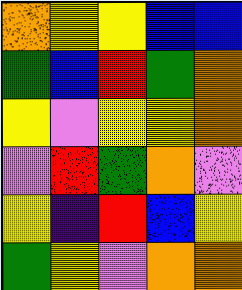[["orange", "yellow", "yellow", "blue", "blue"], ["green", "blue", "red", "green", "orange"], ["yellow", "violet", "yellow", "yellow", "orange"], ["violet", "red", "green", "orange", "violet"], ["yellow", "indigo", "red", "blue", "yellow"], ["green", "yellow", "violet", "orange", "orange"]]